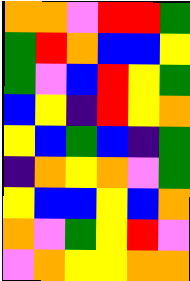[["orange", "orange", "violet", "red", "red", "green"], ["green", "red", "orange", "blue", "blue", "yellow"], ["green", "violet", "blue", "red", "yellow", "green"], ["blue", "yellow", "indigo", "red", "yellow", "orange"], ["yellow", "blue", "green", "blue", "indigo", "green"], ["indigo", "orange", "yellow", "orange", "violet", "green"], ["yellow", "blue", "blue", "yellow", "blue", "orange"], ["orange", "violet", "green", "yellow", "red", "violet"], ["violet", "orange", "yellow", "yellow", "orange", "orange"]]